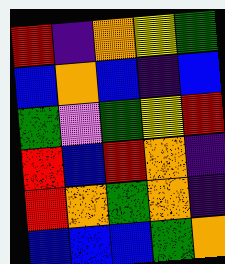[["red", "indigo", "orange", "yellow", "green"], ["blue", "orange", "blue", "indigo", "blue"], ["green", "violet", "green", "yellow", "red"], ["red", "blue", "red", "orange", "indigo"], ["red", "orange", "green", "orange", "indigo"], ["blue", "blue", "blue", "green", "orange"]]